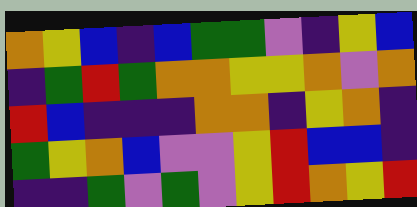[["orange", "yellow", "blue", "indigo", "blue", "green", "green", "violet", "indigo", "yellow", "blue"], ["indigo", "green", "red", "green", "orange", "orange", "yellow", "yellow", "orange", "violet", "orange"], ["red", "blue", "indigo", "indigo", "indigo", "orange", "orange", "indigo", "yellow", "orange", "indigo"], ["green", "yellow", "orange", "blue", "violet", "violet", "yellow", "red", "blue", "blue", "indigo"], ["indigo", "indigo", "green", "violet", "green", "violet", "yellow", "red", "orange", "yellow", "red"]]